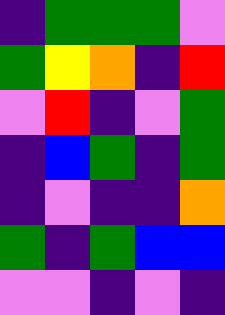[["indigo", "green", "green", "green", "violet"], ["green", "yellow", "orange", "indigo", "red"], ["violet", "red", "indigo", "violet", "green"], ["indigo", "blue", "green", "indigo", "green"], ["indigo", "violet", "indigo", "indigo", "orange"], ["green", "indigo", "green", "blue", "blue"], ["violet", "violet", "indigo", "violet", "indigo"]]